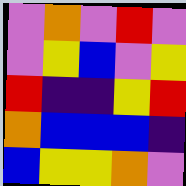[["violet", "orange", "violet", "red", "violet"], ["violet", "yellow", "blue", "violet", "yellow"], ["red", "indigo", "indigo", "yellow", "red"], ["orange", "blue", "blue", "blue", "indigo"], ["blue", "yellow", "yellow", "orange", "violet"]]